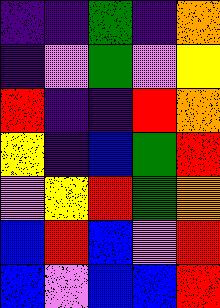[["indigo", "indigo", "green", "indigo", "orange"], ["indigo", "violet", "green", "violet", "yellow"], ["red", "indigo", "indigo", "red", "orange"], ["yellow", "indigo", "blue", "green", "red"], ["violet", "yellow", "red", "green", "orange"], ["blue", "red", "blue", "violet", "red"], ["blue", "violet", "blue", "blue", "red"]]